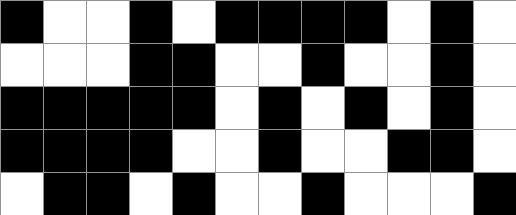[["black", "white", "white", "black", "white", "black", "black", "black", "black", "white", "black", "white"], ["white", "white", "white", "black", "black", "white", "white", "black", "white", "white", "black", "white"], ["black", "black", "black", "black", "black", "white", "black", "white", "black", "white", "black", "white"], ["black", "black", "black", "black", "white", "white", "black", "white", "white", "black", "black", "white"], ["white", "black", "black", "white", "black", "white", "white", "black", "white", "white", "white", "black"]]